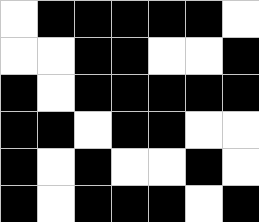[["white", "black", "black", "black", "black", "black", "white"], ["white", "white", "black", "black", "white", "white", "black"], ["black", "white", "black", "black", "black", "black", "black"], ["black", "black", "white", "black", "black", "white", "white"], ["black", "white", "black", "white", "white", "black", "white"], ["black", "white", "black", "black", "black", "white", "black"]]